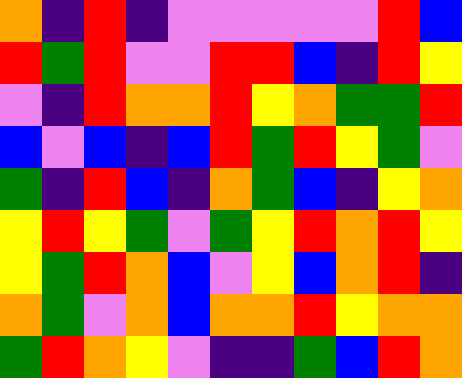[["orange", "indigo", "red", "indigo", "violet", "violet", "violet", "violet", "violet", "red", "blue"], ["red", "green", "red", "violet", "violet", "red", "red", "blue", "indigo", "red", "yellow"], ["violet", "indigo", "red", "orange", "orange", "red", "yellow", "orange", "green", "green", "red"], ["blue", "violet", "blue", "indigo", "blue", "red", "green", "red", "yellow", "green", "violet"], ["green", "indigo", "red", "blue", "indigo", "orange", "green", "blue", "indigo", "yellow", "orange"], ["yellow", "red", "yellow", "green", "violet", "green", "yellow", "red", "orange", "red", "yellow"], ["yellow", "green", "red", "orange", "blue", "violet", "yellow", "blue", "orange", "red", "indigo"], ["orange", "green", "violet", "orange", "blue", "orange", "orange", "red", "yellow", "orange", "orange"], ["green", "red", "orange", "yellow", "violet", "indigo", "indigo", "green", "blue", "red", "orange"]]